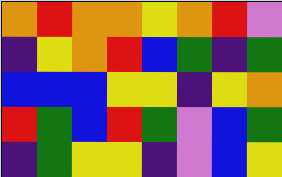[["orange", "red", "orange", "orange", "yellow", "orange", "red", "violet"], ["indigo", "yellow", "orange", "red", "blue", "green", "indigo", "green"], ["blue", "blue", "blue", "yellow", "yellow", "indigo", "yellow", "orange"], ["red", "green", "blue", "red", "green", "violet", "blue", "green"], ["indigo", "green", "yellow", "yellow", "indigo", "violet", "blue", "yellow"]]